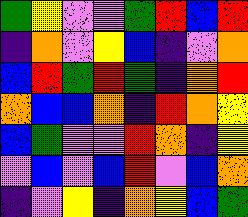[["green", "yellow", "violet", "violet", "green", "red", "blue", "red"], ["indigo", "orange", "violet", "yellow", "blue", "indigo", "violet", "orange"], ["blue", "red", "green", "red", "green", "indigo", "orange", "red"], ["orange", "blue", "blue", "orange", "indigo", "red", "orange", "yellow"], ["blue", "green", "violet", "violet", "red", "orange", "indigo", "yellow"], ["violet", "blue", "violet", "blue", "red", "violet", "blue", "orange"], ["indigo", "violet", "yellow", "indigo", "orange", "yellow", "blue", "green"]]